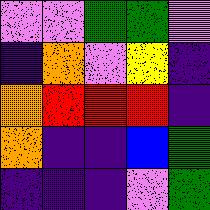[["violet", "violet", "green", "green", "violet"], ["indigo", "orange", "violet", "yellow", "indigo"], ["orange", "red", "red", "red", "indigo"], ["orange", "indigo", "indigo", "blue", "green"], ["indigo", "indigo", "indigo", "violet", "green"]]